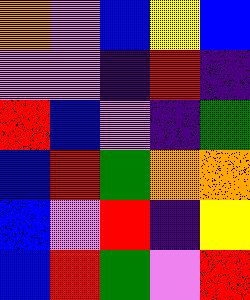[["orange", "violet", "blue", "yellow", "blue"], ["violet", "violet", "indigo", "red", "indigo"], ["red", "blue", "violet", "indigo", "green"], ["blue", "red", "green", "orange", "orange"], ["blue", "violet", "red", "indigo", "yellow"], ["blue", "red", "green", "violet", "red"]]